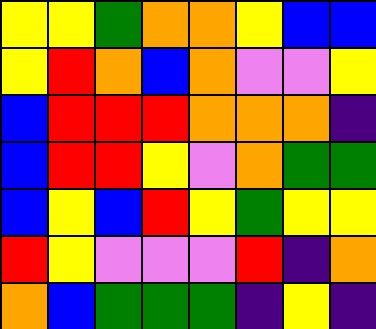[["yellow", "yellow", "green", "orange", "orange", "yellow", "blue", "blue"], ["yellow", "red", "orange", "blue", "orange", "violet", "violet", "yellow"], ["blue", "red", "red", "red", "orange", "orange", "orange", "indigo"], ["blue", "red", "red", "yellow", "violet", "orange", "green", "green"], ["blue", "yellow", "blue", "red", "yellow", "green", "yellow", "yellow"], ["red", "yellow", "violet", "violet", "violet", "red", "indigo", "orange"], ["orange", "blue", "green", "green", "green", "indigo", "yellow", "indigo"]]